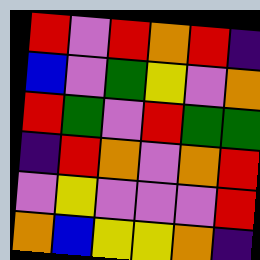[["red", "violet", "red", "orange", "red", "indigo"], ["blue", "violet", "green", "yellow", "violet", "orange"], ["red", "green", "violet", "red", "green", "green"], ["indigo", "red", "orange", "violet", "orange", "red"], ["violet", "yellow", "violet", "violet", "violet", "red"], ["orange", "blue", "yellow", "yellow", "orange", "indigo"]]